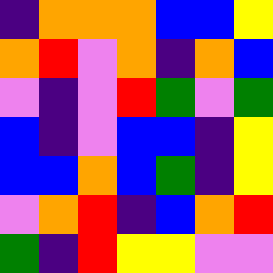[["indigo", "orange", "orange", "orange", "blue", "blue", "yellow"], ["orange", "red", "violet", "orange", "indigo", "orange", "blue"], ["violet", "indigo", "violet", "red", "green", "violet", "green"], ["blue", "indigo", "violet", "blue", "blue", "indigo", "yellow"], ["blue", "blue", "orange", "blue", "green", "indigo", "yellow"], ["violet", "orange", "red", "indigo", "blue", "orange", "red"], ["green", "indigo", "red", "yellow", "yellow", "violet", "violet"]]